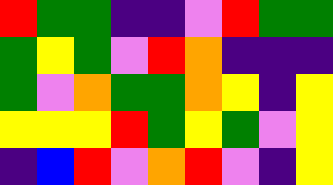[["red", "green", "green", "indigo", "indigo", "violet", "red", "green", "green"], ["green", "yellow", "green", "violet", "red", "orange", "indigo", "indigo", "indigo"], ["green", "violet", "orange", "green", "green", "orange", "yellow", "indigo", "yellow"], ["yellow", "yellow", "yellow", "red", "green", "yellow", "green", "violet", "yellow"], ["indigo", "blue", "red", "violet", "orange", "red", "violet", "indigo", "yellow"]]